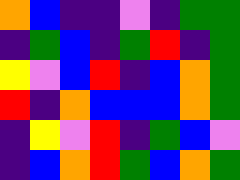[["orange", "blue", "indigo", "indigo", "violet", "indigo", "green", "green"], ["indigo", "green", "blue", "indigo", "green", "red", "indigo", "green"], ["yellow", "violet", "blue", "red", "indigo", "blue", "orange", "green"], ["red", "indigo", "orange", "blue", "blue", "blue", "orange", "green"], ["indigo", "yellow", "violet", "red", "indigo", "green", "blue", "violet"], ["indigo", "blue", "orange", "red", "green", "blue", "orange", "green"]]